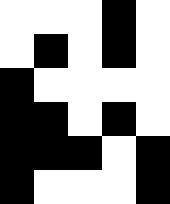[["white", "white", "white", "black", "white"], ["white", "black", "white", "black", "white"], ["black", "white", "white", "white", "white"], ["black", "black", "white", "black", "white"], ["black", "black", "black", "white", "black"], ["black", "white", "white", "white", "black"]]